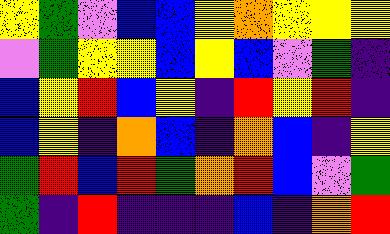[["yellow", "green", "violet", "blue", "blue", "yellow", "orange", "yellow", "yellow", "yellow"], ["violet", "green", "yellow", "yellow", "blue", "yellow", "blue", "violet", "green", "indigo"], ["blue", "yellow", "red", "blue", "yellow", "indigo", "red", "yellow", "red", "indigo"], ["blue", "yellow", "indigo", "orange", "blue", "indigo", "orange", "blue", "indigo", "yellow"], ["green", "red", "blue", "red", "green", "orange", "red", "blue", "violet", "green"], ["green", "indigo", "red", "indigo", "indigo", "indigo", "blue", "indigo", "orange", "red"]]